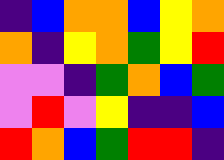[["indigo", "blue", "orange", "orange", "blue", "yellow", "orange"], ["orange", "indigo", "yellow", "orange", "green", "yellow", "red"], ["violet", "violet", "indigo", "green", "orange", "blue", "green"], ["violet", "red", "violet", "yellow", "indigo", "indigo", "blue"], ["red", "orange", "blue", "green", "red", "red", "indigo"]]